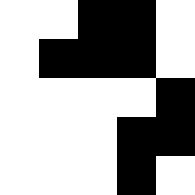[["white", "white", "black", "black", "white"], ["white", "black", "black", "black", "white"], ["white", "white", "white", "white", "black"], ["white", "white", "white", "black", "black"], ["white", "white", "white", "black", "white"]]